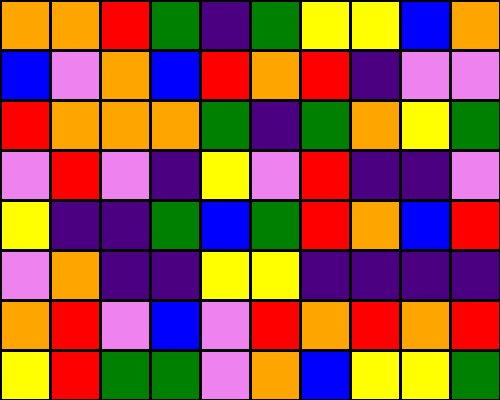[["orange", "orange", "red", "green", "indigo", "green", "yellow", "yellow", "blue", "orange"], ["blue", "violet", "orange", "blue", "red", "orange", "red", "indigo", "violet", "violet"], ["red", "orange", "orange", "orange", "green", "indigo", "green", "orange", "yellow", "green"], ["violet", "red", "violet", "indigo", "yellow", "violet", "red", "indigo", "indigo", "violet"], ["yellow", "indigo", "indigo", "green", "blue", "green", "red", "orange", "blue", "red"], ["violet", "orange", "indigo", "indigo", "yellow", "yellow", "indigo", "indigo", "indigo", "indigo"], ["orange", "red", "violet", "blue", "violet", "red", "orange", "red", "orange", "red"], ["yellow", "red", "green", "green", "violet", "orange", "blue", "yellow", "yellow", "green"]]